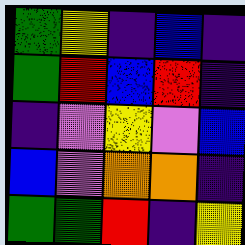[["green", "yellow", "indigo", "blue", "indigo"], ["green", "red", "blue", "red", "indigo"], ["indigo", "violet", "yellow", "violet", "blue"], ["blue", "violet", "orange", "orange", "indigo"], ["green", "green", "red", "indigo", "yellow"]]